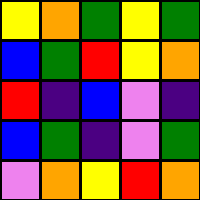[["yellow", "orange", "green", "yellow", "green"], ["blue", "green", "red", "yellow", "orange"], ["red", "indigo", "blue", "violet", "indigo"], ["blue", "green", "indigo", "violet", "green"], ["violet", "orange", "yellow", "red", "orange"]]